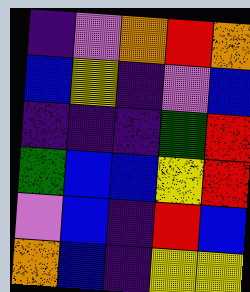[["indigo", "violet", "orange", "red", "orange"], ["blue", "yellow", "indigo", "violet", "blue"], ["indigo", "indigo", "indigo", "green", "red"], ["green", "blue", "blue", "yellow", "red"], ["violet", "blue", "indigo", "red", "blue"], ["orange", "blue", "indigo", "yellow", "yellow"]]